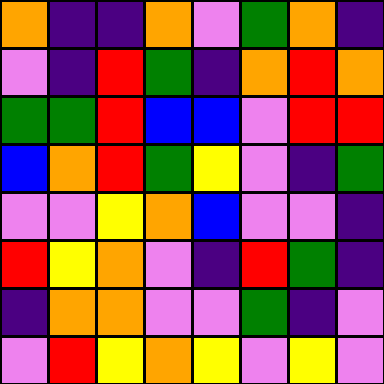[["orange", "indigo", "indigo", "orange", "violet", "green", "orange", "indigo"], ["violet", "indigo", "red", "green", "indigo", "orange", "red", "orange"], ["green", "green", "red", "blue", "blue", "violet", "red", "red"], ["blue", "orange", "red", "green", "yellow", "violet", "indigo", "green"], ["violet", "violet", "yellow", "orange", "blue", "violet", "violet", "indigo"], ["red", "yellow", "orange", "violet", "indigo", "red", "green", "indigo"], ["indigo", "orange", "orange", "violet", "violet", "green", "indigo", "violet"], ["violet", "red", "yellow", "orange", "yellow", "violet", "yellow", "violet"]]